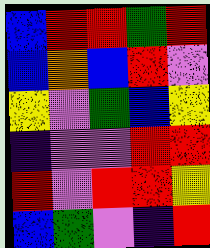[["blue", "red", "red", "green", "red"], ["blue", "orange", "blue", "red", "violet"], ["yellow", "violet", "green", "blue", "yellow"], ["indigo", "violet", "violet", "red", "red"], ["red", "violet", "red", "red", "yellow"], ["blue", "green", "violet", "indigo", "red"]]